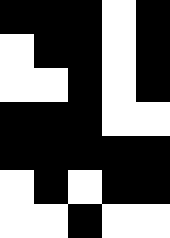[["black", "black", "black", "white", "black"], ["white", "black", "black", "white", "black"], ["white", "white", "black", "white", "black"], ["black", "black", "black", "white", "white"], ["black", "black", "black", "black", "black"], ["white", "black", "white", "black", "black"], ["white", "white", "black", "white", "white"]]